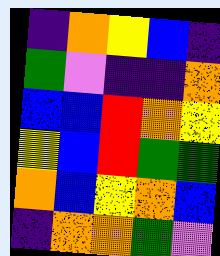[["indigo", "orange", "yellow", "blue", "indigo"], ["green", "violet", "indigo", "indigo", "orange"], ["blue", "blue", "red", "orange", "yellow"], ["yellow", "blue", "red", "green", "green"], ["orange", "blue", "yellow", "orange", "blue"], ["indigo", "orange", "orange", "green", "violet"]]